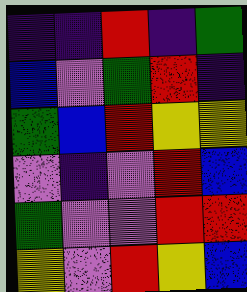[["indigo", "indigo", "red", "indigo", "green"], ["blue", "violet", "green", "red", "indigo"], ["green", "blue", "red", "yellow", "yellow"], ["violet", "indigo", "violet", "red", "blue"], ["green", "violet", "violet", "red", "red"], ["yellow", "violet", "red", "yellow", "blue"]]